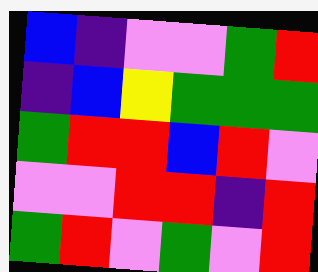[["blue", "indigo", "violet", "violet", "green", "red"], ["indigo", "blue", "yellow", "green", "green", "green"], ["green", "red", "red", "blue", "red", "violet"], ["violet", "violet", "red", "red", "indigo", "red"], ["green", "red", "violet", "green", "violet", "red"]]